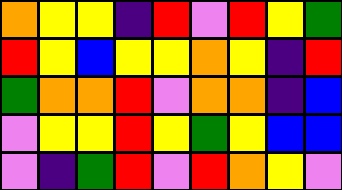[["orange", "yellow", "yellow", "indigo", "red", "violet", "red", "yellow", "green"], ["red", "yellow", "blue", "yellow", "yellow", "orange", "yellow", "indigo", "red"], ["green", "orange", "orange", "red", "violet", "orange", "orange", "indigo", "blue"], ["violet", "yellow", "yellow", "red", "yellow", "green", "yellow", "blue", "blue"], ["violet", "indigo", "green", "red", "violet", "red", "orange", "yellow", "violet"]]